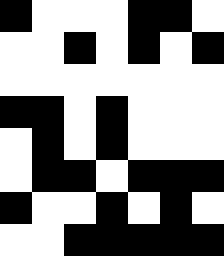[["black", "white", "white", "white", "black", "black", "white"], ["white", "white", "black", "white", "black", "white", "black"], ["white", "white", "white", "white", "white", "white", "white"], ["black", "black", "white", "black", "white", "white", "white"], ["white", "black", "white", "black", "white", "white", "white"], ["white", "black", "black", "white", "black", "black", "black"], ["black", "white", "white", "black", "white", "black", "white"], ["white", "white", "black", "black", "black", "black", "black"]]